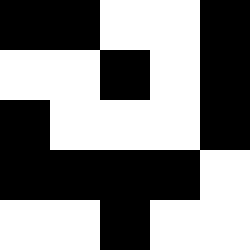[["black", "black", "white", "white", "black"], ["white", "white", "black", "white", "black"], ["black", "white", "white", "white", "black"], ["black", "black", "black", "black", "white"], ["white", "white", "black", "white", "white"]]